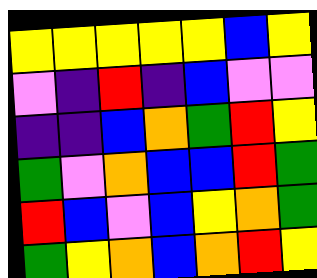[["yellow", "yellow", "yellow", "yellow", "yellow", "blue", "yellow"], ["violet", "indigo", "red", "indigo", "blue", "violet", "violet"], ["indigo", "indigo", "blue", "orange", "green", "red", "yellow"], ["green", "violet", "orange", "blue", "blue", "red", "green"], ["red", "blue", "violet", "blue", "yellow", "orange", "green"], ["green", "yellow", "orange", "blue", "orange", "red", "yellow"]]